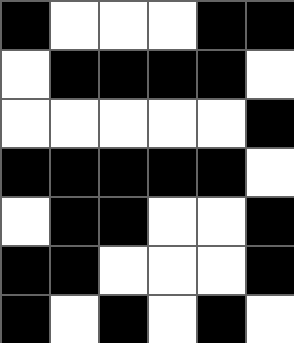[["black", "white", "white", "white", "black", "black"], ["white", "black", "black", "black", "black", "white"], ["white", "white", "white", "white", "white", "black"], ["black", "black", "black", "black", "black", "white"], ["white", "black", "black", "white", "white", "black"], ["black", "black", "white", "white", "white", "black"], ["black", "white", "black", "white", "black", "white"]]